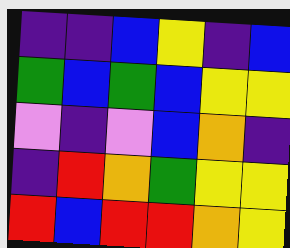[["indigo", "indigo", "blue", "yellow", "indigo", "blue"], ["green", "blue", "green", "blue", "yellow", "yellow"], ["violet", "indigo", "violet", "blue", "orange", "indigo"], ["indigo", "red", "orange", "green", "yellow", "yellow"], ["red", "blue", "red", "red", "orange", "yellow"]]